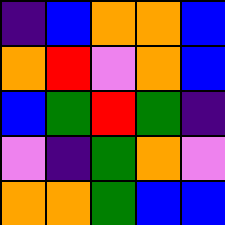[["indigo", "blue", "orange", "orange", "blue"], ["orange", "red", "violet", "orange", "blue"], ["blue", "green", "red", "green", "indigo"], ["violet", "indigo", "green", "orange", "violet"], ["orange", "orange", "green", "blue", "blue"]]